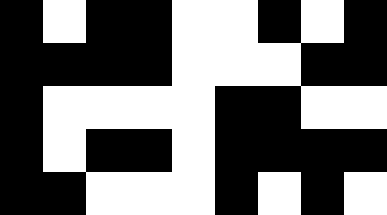[["black", "white", "black", "black", "white", "white", "black", "white", "black"], ["black", "black", "black", "black", "white", "white", "white", "black", "black"], ["black", "white", "white", "white", "white", "black", "black", "white", "white"], ["black", "white", "black", "black", "white", "black", "black", "black", "black"], ["black", "black", "white", "white", "white", "black", "white", "black", "white"]]